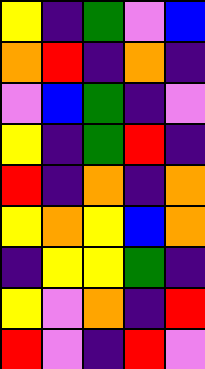[["yellow", "indigo", "green", "violet", "blue"], ["orange", "red", "indigo", "orange", "indigo"], ["violet", "blue", "green", "indigo", "violet"], ["yellow", "indigo", "green", "red", "indigo"], ["red", "indigo", "orange", "indigo", "orange"], ["yellow", "orange", "yellow", "blue", "orange"], ["indigo", "yellow", "yellow", "green", "indigo"], ["yellow", "violet", "orange", "indigo", "red"], ["red", "violet", "indigo", "red", "violet"]]